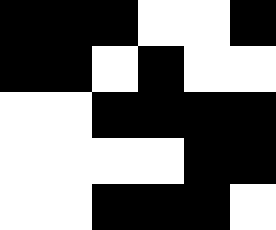[["black", "black", "black", "white", "white", "black"], ["black", "black", "white", "black", "white", "white"], ["white", "white", "black", "black", "black", "black"], ["white", "white", "white", "white", "black", "black"], ["white", "white", "black", "black", "black", "white"]]